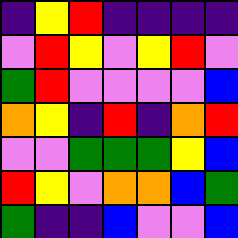[["indigo", "yellow", "red", "indigo", "indigo", "indigo", "indigo"], ["violet", "red", "yellow", "violet", "yellow", "red", "violet"], ["green", "red", "violet", "violet", "violet", "violet", "blue"], ["orange", "yellow", "indigo", "red", "indigo", "orange", "red"], ["violet", "violet", "green", "green", "green", "yellow", "blue"], ["red", "yellow", "violet", "orange", "orange", "blue", "green"], ["green", "indigo", "indigo", "blue", "violet", "violet", "blue"]]